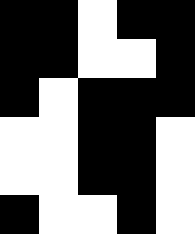[["black", "black", "white", "black", "black"], ["black", "black", "white", "white", "black"], ["black", "white", "black", "black", "black"], ["white", "white", "black", "black", "white"], ["white", "white", "black", "black", "white"], ["black", "white", "white", "black", "white"]]